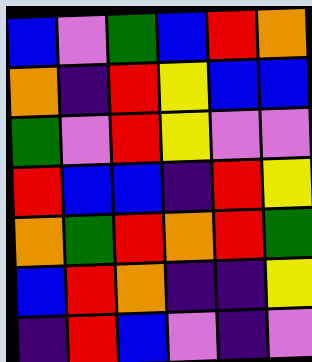[["blue", "violet", "green", "blue", "red", "orange"], ["orange", "indigo", "red", "yellow", "blue", "blue"], ["green", "violet", "red", "yellow", "violet", "violet"], ["red", "blue", "blue", "indigo", "red", "yellow"], ["orange", "green", "red", "orange", "red", "green"], ["blue", "red", "orange", "indigo", "indigo", "yellow"], ["indigo", "red", "blue", "violet", "indigo", "violet"]]